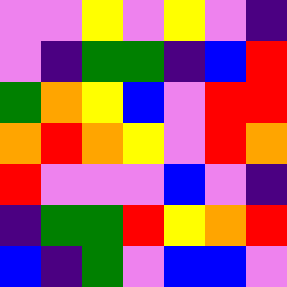[["violet", "violet", "yellow", "violet", "yellow", "violet", "indigo"], ["violet", "indigo", "green", "green", "indigo", "blue", "red"], ["green", "orange", "yellow", "blue", "violet", "red", "red"], ["orange", "red", "orange", "yellow", "violet", "red", "orange"], ["red", "violet", "violet", "violet", "blue", "violet", "indigo"], ["indigo", "green", "green", "red", "yellow", "orange", "red"], ["blue", "indigo", "green", "violet", "blue", "blue", "violet"]]